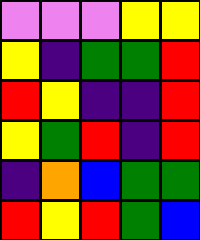[["violet", "violet", "violet", "yellow", "yellow"], ["yellow", "indigo", "green", "green", "red"], ["red", "yellow", "indigo", "indigo", "red"], ["yellow", "green", "red", "indigo", "red"], ["indigo", "orange", "blue", "green", "green"], ["red", "yellow", "red", "green", "blue"]]